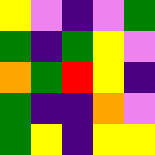[["yellow", "violet", "indigo", "violet", "green"], ["green", "indigo", "green", "yellow", "violet"], ["orange", "green", "red", "yellow", "indigo"], ["green", "indigo", "indigo", "orange", "violet"], ["green", "yellow", "indigo", "yellow", "yellow"]]